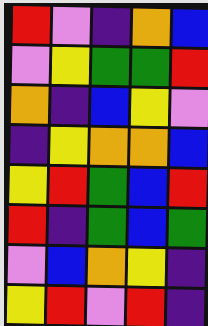[["red", "violet", "indigo", "orange", "blue"], ["violet", "yellow", "green", "green", "red"], ["orange", "indigo", "blue", "yellow", "violet"], ["indigo", "yellow", "orange", "orange", "blue"], ["yellow", "red", "green", "blue", "red"], ["red", "indigo", "green", "blue", "green"], ["violet", "blue", "orange", "yellow", "indigo"], ["yellow", "red", "violet", "red", "indigo"]]